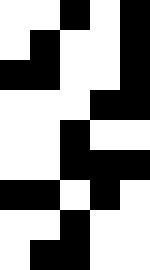[["white", "white", "black", "white", "black"], ["white", "black", "white", "white", "black"], ["black", "black", "white", "white", "black"], ["white", "white", "white", "black", "black"], ["white", "white", "black", "white", "white"], ["white", "white", "black", "black", "black"], ["black", "black", "white", "black", "white"], ["white", "white", "black", "white", "white"], ["white", "black", "black", "white", "white"]]